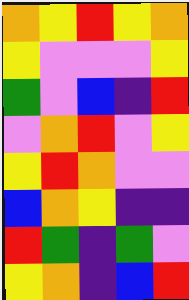[["orange", "yellow", "red", "yellow", "orange"], ["yellow", "violet", "violet", "violet", "yellow"], ["green", "violet", "blue", "indigo", "red"], ["violet", "orange", "red", "violet", "yellow"], ["yellow", "red", "orange", "violet", "violet"], ["blue", "orange", "yellow", "indigo", "indigo"], ["red", "green", "indigo", "green", "violet"], ["yellow", "orange", "indigo", "blue", "red"]]